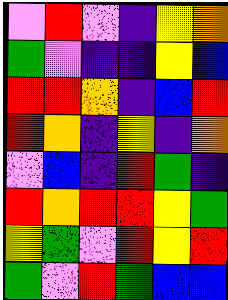[["violet", "red", "violet", "indigo", "yellow", "orange"], ["green", "violet", "indigo", "indigo", "yellow", "blue"], ["red", "red", "orange", "indigo", "blue", "red"], ["red", "orange", "indigo", "yellow", "indigo", "orange"], ["violet", "blue", "indigo", "red", "green", "indigo"], ["red", "orange", "red", "red", "yellow", "green"], ["yellow", "green", "violet", "red", "yellow", "red"], ["green", "violet", "red", "green", "blue", "blue"]]